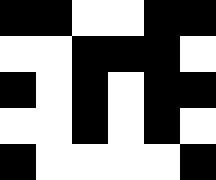[["black", "black", "white", "white", "black", "black"], ["white", "white", "black", "black", "black", "white"], ["black", "white", "black", "white", "black", "black"], ["white", "white", "black", "white", "black", "white"], ["black", "white", "white", "white", "white", "black"]]